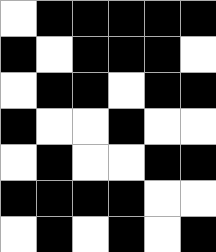[["white", "black", "black", "black", "black", "black"], ["black", "white", "black", "black", "black", "white"], ["white", "black", "black", "white", "black", "black"], ["black", "white", "white", "black", "white", "white"], ["white", "black", "white", "white", "black", "black"], ["black", "black", "black", "black", "white", "white"], ["white", "black", "white", "black", "white", "black"]]